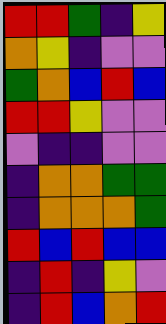[["red", "red", "green", "indigo", "yellow"], ["orange", "yellow", "indigo", "violet", "violet"], ["green", "orange", "blue", "red", "blue"], ["red", "red", "yellow", "violet", "violet"], ["violet", "indigo", "indigo", "violet", "violet"], ["indigo", "orange", "orange", "green", "green"], ["indigo", "orange", "orange", "orange", "green"], ["red", "blue", "red", "blue", "blue"], ["indigo", "red", "indigo", "yellow", "violet"], ["indigo", "red", "blue", "orange", "red"]]